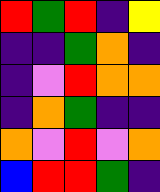[["red", "green", "red", "indigo", "yellow"], ["indigo", "indigo", "green", "orange", "indigo"], ["indigo", "violet", "red", "orange", "orange"], ["indigo", "orange", "green", "indigo", "indigo"], ["orange", "violet", "red", "violet", "orange"], ["blue", "red", "red", "green", "indigo"]]